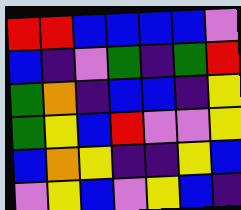[["red", "red", "blue", "blue", "blue", "blue", "violet"], ["blue", "indigo", "violet", "green", "indigo", "green", "red"], ["green", "orange", "indigo", "blue", "blue", "indigo", "yellow"], ["green", "yellow", "blue", "red", "violet", "violet", "yellow"], ["blue", "orange", "yellow", "indigo", "indigo", "yellow", "blue"], ["violet", "yellow", "blue", "violet", "yellow", "blue", "indigo"]]